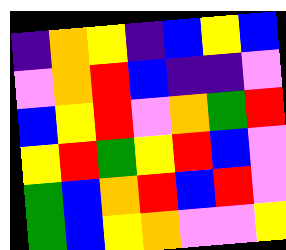[["indigo", "orange", "yellow", "indigo", "blue", "yellow", "blue"], ["violet", "orange", "red", "blue", "indigo", "indigo", "violet"], ["blue", "yellow", "red", "violet", "orange", "green", "red"], ["yellow", "red", "green", "yellow", "red", "blue", "violet"], ["green", "blue", "orange", "red", "blue", "red", "violet"], ["green", "blue", "yellow", "orange", "violet", "violet", "yellow"]]